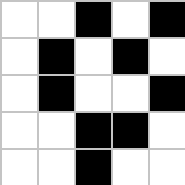[["white", "white", "black", "white", "black"], ["white", "black", "white", "black", "white"], ["white", "black", "white", "white", "black"], ["white", "white", "black", "black", "white"], ["white", "white", "black", "white", "white"]]